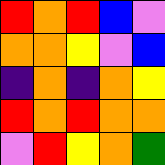[["red", "orange", "red", "blue", "violet"], ["orange", "orange", "yellow", "violet", "blue"], ["indigo", "orange", "indigo", "orange", "yellow"], ["red", "orange", "red", "orange", "orange"], ["violet", "red", "yellow", "orange", "green"]]